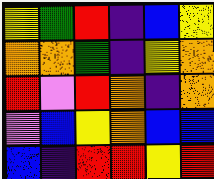[["yellow", "green", "red", "indigo", "blue", "yellow"], ["orange", "orange", "green", "indigo", "yellow", "orange"], ["red", "violet", "red", "orange", "indigo", "orange"], ["violet", "blue", "yellow", "orange", "blue", "blue"], ["blue", "indigo", "red", "red", "yellow", "red"]]